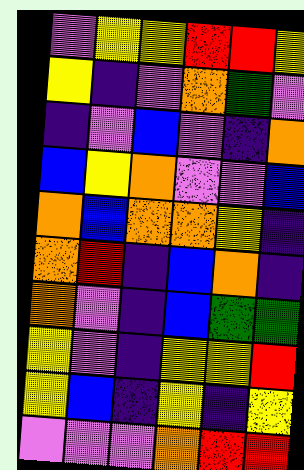[["violet", "yellow", "yellow", "red", "red", "yellow"], ["yellow", "indigo", "violet", "orange", "green", "violet"], ["indigo", "violet", "blue", "violet", "indigo", "orange"], ["blue", "yellow", "orange", "violet", "violet", "blue"], ["orange", "blue", "orange", "orange", "yellow", "indigo"], ["orange", "red", "indigo", "blue", "orange", "indigo"], ["orange", "violet", "indigo", "blue", "green", "green"], ["yellow", "violet", "indigo", "yellow", "yellow", "red"], ["yellow", "blue", "indigo", "yellow", "indigo", "yellow"], ["violet", "violet", "violet", "orange", "red", "red"]]